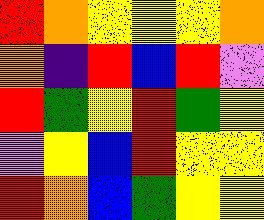[["red", "orange", "yellow", "yellow", "yellow", "orange"], ["orange", "indigo", "red", "blue", "red", "violet"], ["red", "green", "yellow", "red", "green", "yellow"], ["violet", "yellow", "blue", "red", "yellow", "yellow"], ["red", "orange", "blue", "green", "yellow", "yellow"]]